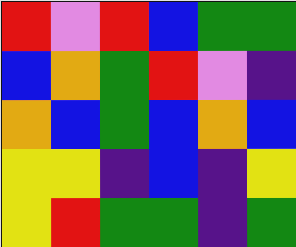[["red", "violet", "red", "blue", "green", "green"], ["blue", "orange", "green", "red", "violet", "indigo"], ["orange", "blue", "green", "blue", "orange", "blue"], ["yellow", "yellow", "indigo", "blue", "indigo", "yellow"], ["yellow", "red", "green", "green", "indigo", "green"]]